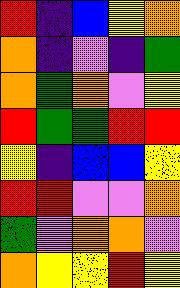[["red", "indigo", "blue", "yellow", "orange"], ["orange", "indigo", "violet", "indigo", "green"], ["orange", "green", "orange", "violet", "yellow"], ["red", "green", "green", "red", "red"], ["yellow", "indigo", "blue", "blue", "yellow"], ["red", "red", "violet", "violet", "orange"], ["green", "violet", "orange", "orange", "violet"], ["orange", "yellow", "yellow", "red", "yellow"]]